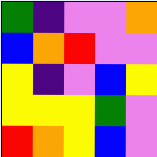[["green", "indigo", "violet", "violet", "orange"], ["blue", "orange", "red", "violet", "violet"], ["yellow", "indigo", "violet", "blue", "yellow"], ["yellow", "yellow", "yellow", "green", "violet"], ["red", "orange", "yellow", "blue", "violet"]]